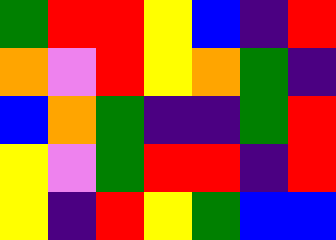[["green", "red", "red", "yellow", "blue", "indigo", "red"], ["orange", "violet", "red", "yellow", "orange", "green", "indigo"], ["blue", "orange", "green", "indigo", "indigo", "green", "red"], ["yellow", "violet", "green", "red", "red", "indigo", "red"], ["yellow", "indigo", "red", "yellow", "green", "blue", "blue"]]